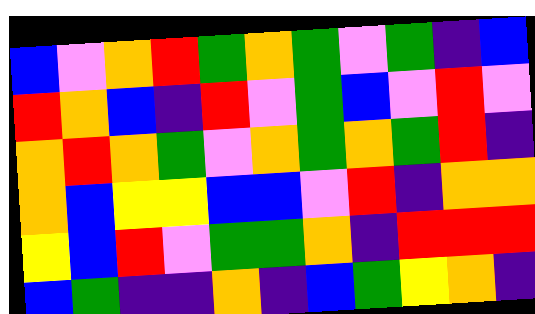[["blue", "violet", "orange", "red", "green", "orange", "green", "violet", "green", "indigo", "blue"], ["red", "orange", "blue", "indigo", "red", "violet", "green", "blue", "violet", "red", "violet"], ["orange", "red", "orange", "green", "violet", "orange", "green", "orange", "green", "red", "indigo"], ["orange", "blue", "yellow", "yellow", "blue", "blue", "violet", "red", "indigo", "orange", "orange"], ["yellow", "blue", "red", "violet", "green", "green", "orange", "indigo", "red", "red", "red"], ["blue", "green", "indigo", "indigo", "orange", "indigo", "blue", "green", "yellow", "orange", "indigo"]]